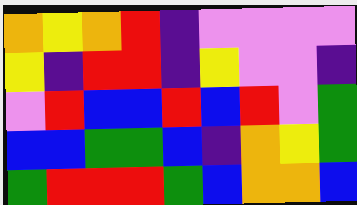[["orange", "yellow", "orange", "red", "indigo", "violet", "violet", "violet", "violet"], ["yellow", "indigo", "red", "red", "indigo", "yellow", "violet", "violet", "indigo"], ["violet", "red", "blue", "blue", "red", "blue", "red", "violet", "green"], ["blue", "blue", "green", "green", "blue", "indigo", "orange", "yellow", "green"], ["green", "red", "red", "red", "green", "blue", "orange", "orange", "blue"]]